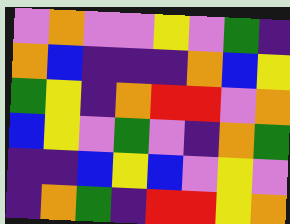[["violet", "orange", "violet", "violet", "yellow", "violet", "green", "indigo"], ["orange", "blue", "indigo", "indigo", "indigo", "orange", "blue", "yellow"], ["green", "yellow", "indigo", "orange", "red", "red", "violet", "orange"], ["blue", "yellow", "violet", "green", "violet", "indigo", "orange", "green"], ["indigo", "indigo", "blue", "yellow", "blue", "violet", "yellow", "violet"], ["indigo", "orange", "green", "indigo", "red", "red", "yellow", "orange"]]